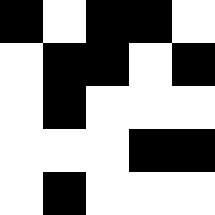[["black", "white", "black", "black", "white"], ["white", "black", "black", "white", "black"], ["white", "black", "white", "white", "white"], ["white", "white", "white", "black", "black"], ["white", "black", "white", "white", "white"]]